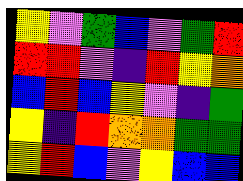[["yellow", "violet", "green", "blue", "violet", "green", "red"], ["red", "red", "violet", "indigo", "red", "yellow", "orange"], ["blue", "red", "blue", "yellow", "violet", "indigo", "green"], ["yellow", "indigo", "red", "orange", "orange", "green", "green"], ["yellow", "red", "blue", "violet", "yellow", "blue", "blue"]]